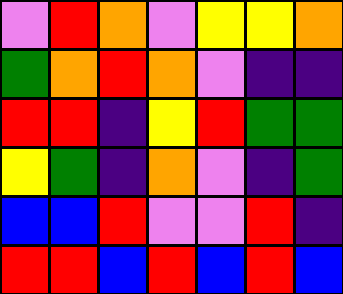[["violet", "red", "orange", "violet", "yellow", "yellow", "orange"], ["green", "orange", "red", "orange", "violet", "indigo", "indigo"], ["red", "red", "indigo", "yellow", "red", "green", "green"], ["yellow", "green", "indigo", "orange", "violet", "indigo", "green"], ["blue", "blue", "red", "violet", "violet", "red", "indigo"], ["red", "red", "blue", "red", "blue", "red", "blue"]]